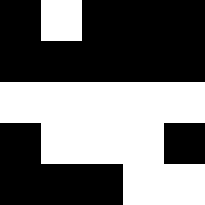[["black", "white", "black", "black", "black"], ["black", "black", "black", "black", "black"], ["white", "white", "white", "white", "white"], ["black", "white", "white", "white", "black"], ["black", "black", "black", "white", "white"]]